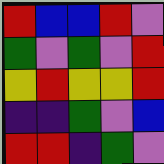[["red", "blue", "blue", "red", "violet"], ["green", "violet", "green", "violet", "red"], ["yellow", "red", "yellow", "yellow", "red"], ["indigo", "indigo", "green", "violet", "blue"], ["red", "red", "indigo", "green", "violet"]]